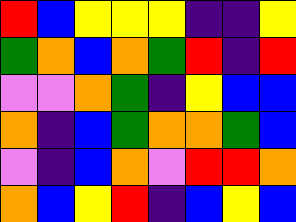[["red", "blue", "yellow", "yellow", "yellow", "indigo", "indigo", "yellow"], ["green", "orange", "blue", "orange", "green", "red", "indigo", "red"], ["violet", "violet", "orange", "green", "indigo", "yellow", "blue", "blue"], ["orange", "indigo", "blue", "green", "orange", "orange", "green", "blue"], ["violet", "indigo", "blue", "orange", "violet", "red", "red", "orange"], ["orange", "blue", "yellow", "red", "indigo", "blue", "yellow", "blue"]]